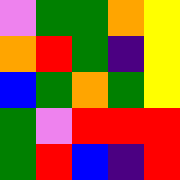[["violet", "green", "green", "orange", "yellow"], ["orange", "red", "green", "indigo", "yellow"], ["blue", "green", "orange", "green", "yellow"], ["green", "violet", "red", "red", "red"], ["green", "red", "blue", "indigo", "red"]]